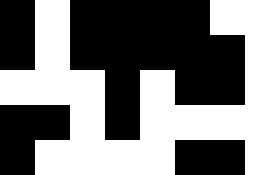[["black", "white", "black", "black", "black", "black", "white", "white"], ["black", "white", "black", "black", "black", "black", "black", "white"], ["white", "white", "white", "black", "white", "black", "black", "white"], ["black", "black", "white", "black", "white", "white", "white", "white"], ["black", "white", "white", "white", "white", "black", "black", "white"]]